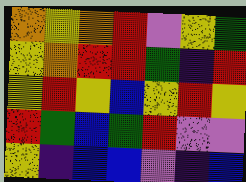[["orange", "yellow", "orange", "red", "violet", "yellow", "green"], ["yellow", "orange", "red", "red", "green", "indigo", "red"], ["yellow", "red", "yellow", "blue", "yellow", "red", "yellow"], ["red", "green", "blue", "green", "red", "violet", "violet"], ["yellow", "indigo", "blue", "blue", "violet", "indigo", "blue"]]